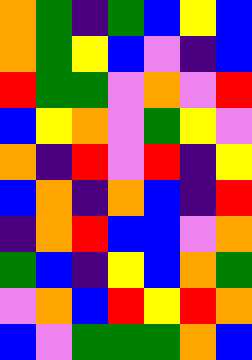[["orange", "green", "indigo", "green", "blue", "yellow", "blue"], ["orange", "green", "yellow", "blue", "violet", "indigo", "blue"], ["red", "green", "green", "violet", "orange", "violet", "red"], ["blue", "yellow", "orange", "violet", "green", "yellow", "violet"], ["orange", "indigo", "red", "violet", "red", "indigo", "yellow"], ["blue", "orange", "indigo", "orange", "blue", "indigo", "red"], ["indigo", "orange", "red", "blue", "blue", "violet", "orange"], ["green", "blue", "indigo", "yellow", "blue", "orange", "green"], ["violet", "orange", "blue", "red", "yellow", "red", "orange"], ["blue", "violet", "green", "green", "green", "orange", "blue"]]